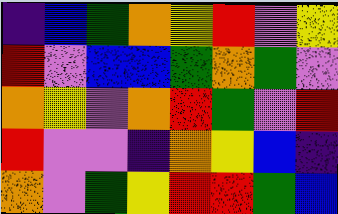[["indigo", "blue", "green", "orange", "yellow", "red", "violet", "yellow"], ["red", "violet", "blue", "blue", "green", "orange", "green", "violet"], ["orange", "yellow", "violet", "orange", "red", "green", "violet", "red"], ["red", "violet", "violet", "indigo", "orange", "yellow", "blue", "indigo"], ["orange", "violet", "green", "yellow", "red", "red", "green", "blue"]]